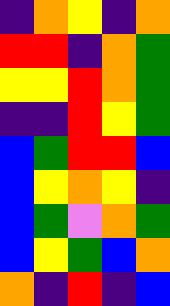[["indigo", "orange", "yellow", "indigo", "orange"], ["red", "red", "indigo", "orange", "green"], ["yellow", "yellow", "red", "orange", "green"], ["indigo", "indigo", "red", "yellow", "green"], ["blue", "green", "red", "red", "blue"], ["blue", "yellow", "orange", "yellow", "indigo"], ["blue", "green", "violet", "orange", "green"], ["blue", "yellow", "green", "blue", "orange"], ["orange", "indigo", "red", "indigo", "blue"]]